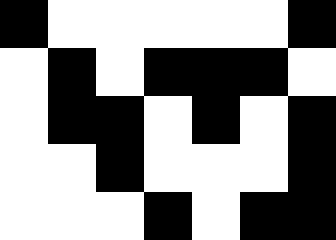[["black", "white", "white", "white", "white", "white", "black"], ["white", "black", "white", "black", "black", "black", "white"], ["white", "black", "black", "white", "black", "white", "black"], ["white", "white", "black", "white", "white", "white", "black"], ["white", "white", "white", "black", "white", "black", "black"]]